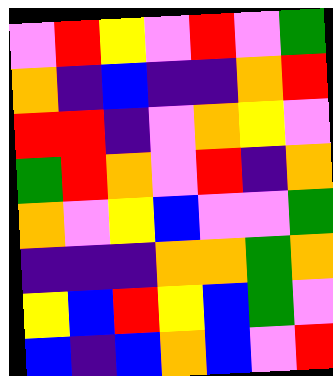[["violet", "red", "yellow", "violet", "red", "violet", "green"], ["orange", "indigo", "blue", "indigo", "indigo", "orange", "red"], ["red", "red", "indigo", "violet", "orange", "yellow", "violet"], ["green", "red", "orange", "violet", "red", "indigo", "orange"], ["orange", "violet", "yellow", "blue", "violet", "violet", "green"], ["indigo", "indigo", "indigo", "orange", "orange", "green", "orange"], ["yellow", "blue", "red", "yellow", "blue", "green", "violet"], ["blue", "indigo", "blue", "orange", "blue", "violet", "red"]]